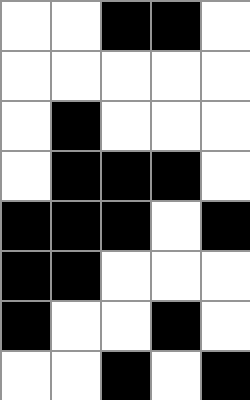[["white", "white", "black", "black", "white"], ["white", "white", "white", "white", "white"], ["white", "black", "white", "white", "white"], ["white", "black", "black", "black", "white"], ["black", "black", "black", "white", "black"], ["black", "black", "white", "white", "white"], ["black", "white", "white", "black", "white"], ["white", "white", "black", "white", "black"]]